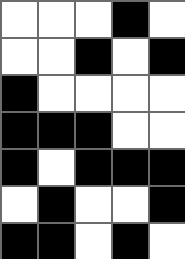[["white", "white", "white", "black", "white"], ["white", "white", "black", "white", "black"], ["black", "white", "white", "white", "white"], ["black", "black", "black", "white", "white"], ["black", "white", "black", "black", "black"], ["white", "black", "white", "white", "black"], ["black", "black", "white", "black", "white"]]